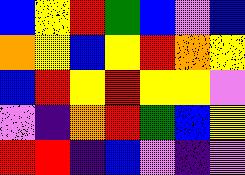[["blue", "yellow", "red", "green", "blue", "violet", "blue"], ["orange", "yellow", "blue", "yellow", "red", "orange", "yellow"], ["blue", "red", "yellow", "red", "yellow", "yellow", "violet"], ["violet", "indigo", "orange", "red", "green", "blue", "yellow"], ["red", "red", "indigo", "blue", "violet", "indigo", "violet"]]